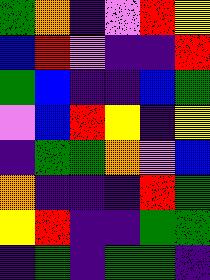[["green", "orange", "indigo", "violet", "red", "yellow"], ["blue", "red", "violet", "indigo", "indigo", "red"], ["green", "blue", "indigo", "indigo", "blue", "green"], ["violet", "blue", "red", "yellow", "indigo", "yellow"], ["indigo", "green", "green", "orange", "violet", "blue"], ["orange", "indigo", "indigo", "indigo", "red", "green"], ["yellow", "red", "indigo", "indigo", "green", "green"], ["indigo", "green", "indigo", "green", "green", "indigo"]]